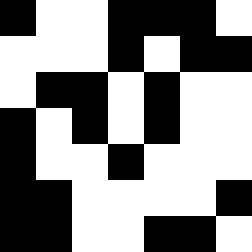[["black", "white", "white", "black", "black", "black", "white"], ["white", "white", "white", "black", "white", "black", "black"], ["white", "black", "black", "white", "black", "white", "white"], ["black", "white", "black", "white", "black", "white", "white"], ["black", "white", "white", "black", "white", "white", "white"], ["black", "black", "white", "white", "white", "white", "black"], ["black", "black", "white", "white", "black", "black", "white"]]